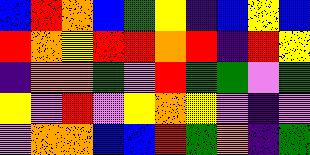[["blue", "red", "orange", "blue", "green", "yellow", "indigo", "blue", "yellow", "blue"], ["red", "orange", "yellow", "red", "red", "orange", "red", "indigo", "red", "yellow"], ["indigo", "orange", "orange", "green", "violet", "red", "green", "green", "violet", "green"], ["yellow", "violet", "red", "violet", "yellow", "orange", "yellow", "violet", "indigo", "violet"], ["violet", "orange", "orange", "blue", "blue", "red", "green", "orange", "indigo", "green"]]